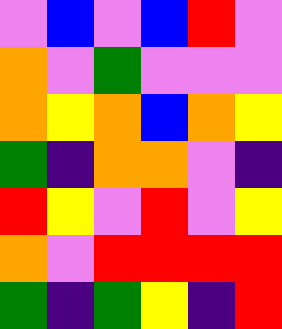[["violet", "blue", "violet", "blue", "red", "violet"], ["orange", "violet", "green", "violet", "violet", "violet"], ["orange", "yellow", "orange", "blue", "orange", "yellow"], ["green", "indigo", "orange", "orange", "violet", "indigo"], ["red", "yellow", "violet", "red", "violet", "yellow"], ["orange", "violet", "red", "red", "red", "red"], ["green", "indigo", "green", "yellow", "indigo", "red"]]